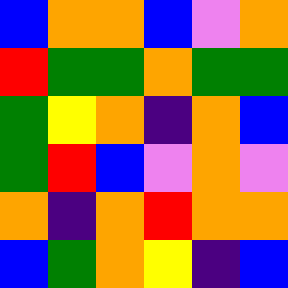[["blue", "orange", "orange", "blue", "violet", "orange"], ["red", "green", "green", "orange", "green", "green"], ["green", "yellow", "orange", "indigo", "orange", "blue"], ["green", "red", "blue", "violet", "orange", "violet"], ["orange", "indigo", "orange", "red", "orange", "orange"], ["blue", "green", "orange", "yellow", "indigo", "blue"]]